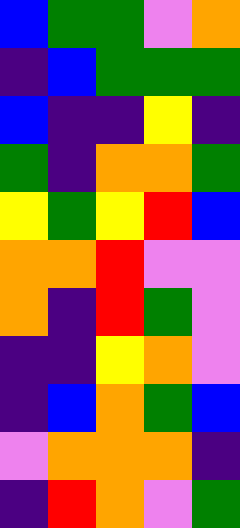[["blue", "green", "green", "violet", "orange"], ["indigo", "blue", "green", "green", "green"], ["blue", "indigo", "indigo", "yellow", "indigo"], ["green", "indigo", "orange", "orange", "green"], ["yellow", "green", "yellow", "red", "blue"], ["orange", "orange", "red", "violet", "violet"], ["orange", "indigo", "red", "green", "violet"], ["indigo", "indigo", "yellow", "orange", "violet"], ["indigo", "blue", "orange", "green", "blue"], ["violet", "orange", "orange", "orange", "indigo"], ["indigo", "red", "orange", "violet", "green"]]